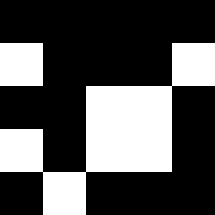[["black", "black", "black", "black", "black"], ["white", "black", "black", "black", "white"], ["black", "black", "white", "white", "black"], ["white", "black", "white", "white", "black"], ["black", "white", "black", "black", "black"]]